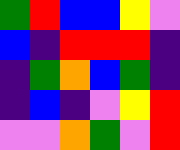[["green", "red", "blue", "blue", "yellow", "violet"], ["blue", "indigo", "red", "red", "red", "indigo"], ["indigo", "green", "orange", "blue", "green", "indigo"], ["indigo", "blue", "indigo", "violet", "yellow", "red"], ["violet", "violet", "orange", "green", "violet", "red"]]